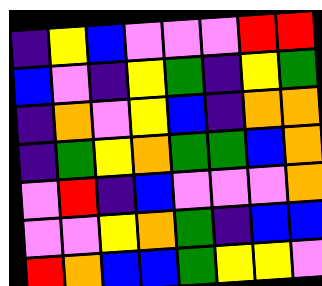[["indigo", "yellow", "blue", "violet", "violet", "violet", "red", "red"], ["blue", "violet", "indigo", "yellow", "green", "indigo", "yellow", "green"], ["indigo", "orange", "violet", "yellow", "blue", "indigo", "orange", "orange"], ["indigo", "green", "yellow", "orange", "green", "green", "blue", "orange"], ["violet", "red", "indigo", "blue", "violet", "violet", "violet", "orange"], ["violet", "violet", "yellow", "orange", "green", "indigo", "blue", "blue"], ["red", "orange", "blue", "blue", "green", "yellow", "yellow", "violet"]]